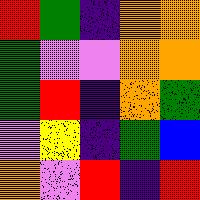[["red", "green", "indigo", "orange", "orange"], ["green", "violet", "violet", "orange", "orange"], ["green", "red", "indigo", "orange", "green"], ["violet", "yellow", "indigo", "green", "blue"], ["orange", "violet", "red", "indigo", "red"]]